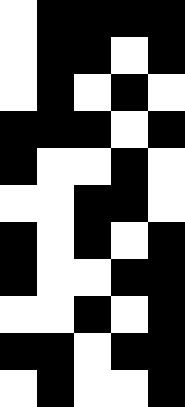[["white", "black", "black", "black", "black"], ["white", "black", "black", "white", "black"], ["white", "black", "white", "black", "white"], ["black", "black", "black", "white", "black"], ["black", "white", "white", "black", "white"], ["white", "white", "black", "black", "white"], ["black", "white", "black", "white", "black"], ["black", "white", "white", "black", "black"], ["white", "white", "black", "white", "black"], ["black", "black", "white", "black", "black"], ["white", "black", "white", "white", "black"]]